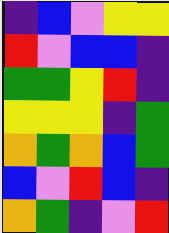[["indigo", "blue", "violet", "yellow", "yellow"], ["red", "violet", "blue", "blue", "indigo"], ["green", "green", "yellow", "red", "indigo"], ["yellow", "yellow", "yellow", "indigo", "green"], ["orange", "green", "orange", "blue", "green"], ["blue", "violet", "red", "blue", "indigo"], ["orange", "green", "indigo", "violet", "red"]]